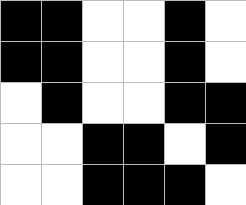[["black", "black", "white", "white", "black", "white"], ["black", "black", "white", "white", "black", "white"], ["white", "black", "white", "white", "black", "black"], ["white", "white", "black", "black", "white", "black"], ["white", "white", "black", "black", "black", "white"]]